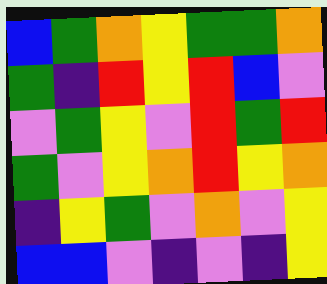[["blue", "green", "orange", "yellow", "green", "green", "orange"], ["green", "indigo", "red", "yellow", "red", "blue", "violet"], ["violet", "green", "yellow", "violet", "red", "green", "red"], ["green", "violet", "yellow", "orange", "red", "yellow", "orange"], ["indigo", "yellow", "green", "violet", "orange", "violet", "yellow"], ["blue", "blue", "violet", "indigo", "violet", "indigo", "yellow"]]